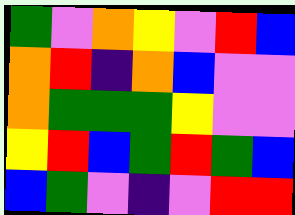[["green", "violet", "orange", "yellow", "violet", "red", "blue"], ["orange", "red", "indigo", "orange", "blue", "violet", "violet"], ["orange", "green", "green", "green", "yellow", "violet", "violet"], ["yellow", "red", "blue", "green", "red", "green", "blue"], ["blue", "green", "violet", "indigo", "violet", "red", "red"]]